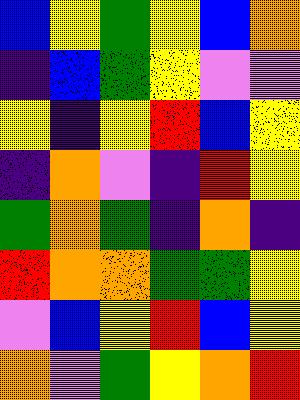[["blue", "yellow", "green", "yellow", "blue", "orange"], ["indigo", "blue", "green", "yellow", "violet", "violet"], ["yellow", "indigo", "yellow", "red", "blue", "yellow"], ["indigo", "orange", "violet", "indigo", "red", "yellow"], ["green", "orange", "green", "indigo", "orange", "indigo"], ["red", "orange", "orange", "green", "green", "yellow"], ["violet", "blue", "yellow", "red", "blue", "yellow"], ["orange", "violet", "green", "yellow", "orange", "red"]]